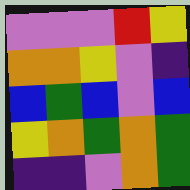[["violet", "violet", "violet", "red", "yellow"], ["orange", "orange", "yellow", "violet", "indigo"], ["blue", "green", "blue", "violet", "blue"], ["yellow", "orange", "green", "orange", "green"], ["indigo", "indigo", "violet", "orange", "green"]]